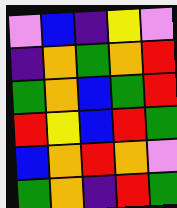[["violet", "blue", "indigo", "yellow", "violet"], ["indigo", "orange", "green", "orange", "red"], ["green", "orange", "blue", "green", "red"], ["red", "yellow", "blue", "red", "green"], ["blue", "orange", "red", "orange", "violet"], ["green", "orange", "indigo", "red", "green"]]